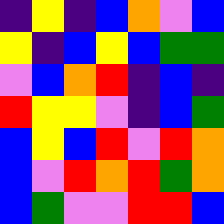[["indigo", "yellow", "indigo", "blue", "orange", "violet", "blue"], ["yellow", "indigo", "blue", "yellow", "blue", "green", "green"], ["violet", "blue", "orange", "red", "indigo", "blue", "indigo"], ["red", "yellow", "yellow", "violet", "indigo", "blue", "green"], ["blue", "yellow", "blue", "red", "violet", "red", "orange"], ["blue", "violet", "red", "orange", "red", "green", "orange"], ["blue", "green", "violet", "violet", "red", "red", "blue"]]